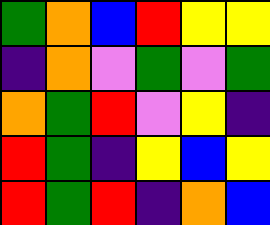[["green", "orange", "blue", "red", "yellow", "yellow"], ["indigo", "orange", "violet", "green", "violet", "green"], ["orange", "green", "red", "violet", "yellow", "indigo"], ["red", "green", "indigo", "yellow", "blue", "yellow"], ["red", "green", "red", "indigo", "orange", "blue"]]